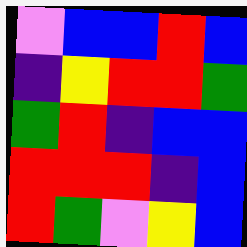[["violet", "blue", "blue", "red", "blue"], ["indigo", "yellow", "red", "red", "green"], ["green", "red", "indigo", "blue", "blue"], ["red", "red", "red", "indigo", "blue"], ["red", "green", "violet", "yellow", "blue"]]